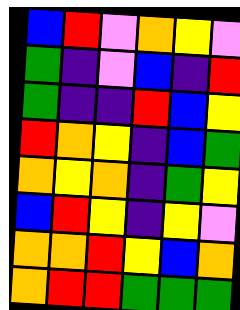[["blue", "red", "violet", "orange", "yellow", "violet"], ["green", "indigo", "violet", "blue", "indigo", "red"], ["green", "indigo", "indigo", "red", "blue", "yellow"], ["red", "orange", "yellow", "indigo", "blue", "green"], ["orange", "yellow", "orange", "indigo", "green", "yellow"], ["blue", "red", "yellow", "indigo", "yellow", "violet"], ["orange", "orange", "red", "yellow", "blue", "orange"], ["orange", "red", "red", "green", "green", "green"]]